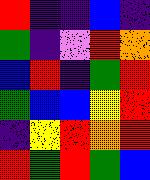[["red", "indigo", "indigo", "blue", "indigo"], ["green", "indigo", "violet", "red", "orange"], ["blue", "red", "indigo", "green", "red"], ["green", "blue", "blue", "yellow", "red"], ["indigo", "yellow", "red", "orange", "red"], ["red", "green", "red", "green", "blue"]]